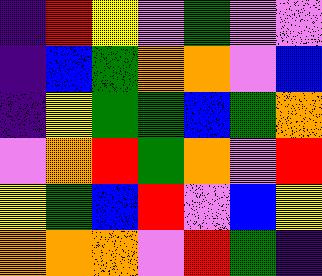[["indigo", "red", "yellow", "violet", "green", "violet", "violet"], ["indigo", "blue", "green", "orange", "orange", "violet", "blue"], ["indigo", "yellow", "green", "green", "blue", "green", "orange"], ["violet", "orange", "red", "green", "orange", "violet", "red"], ["yellow", "green", "blue", "red", "violet", "blue", "yellow"], ["orange", "orange", "orange", "violet", "red", "green", "indigo"]]